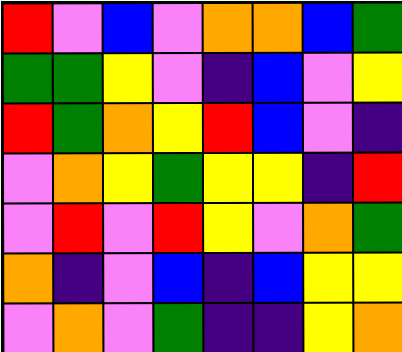[["red", "violet", "blue", "violet", "orange", "orange", "blue", "green"], ["green", "green", "yellow", "violet", "indigo", "blue", "violet", "yellow"], ["red", "green", "orange", "yellow", "red", "blue", "violet", "indigo"], ["violet", "orange", "yellow", "green", "yellow", "yellow", "indigo", "red"], ["violet", "red", "violet", "red", "yellow", "violet", "orange", "green"], ["orange", "indigo", "violet", "blue", "indigo", "blue", "yellow", "yellow"], ["violet", "orange", "violet", "green", "indigo", "indigo", "yellow", "orange"]]